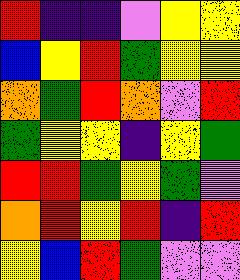[["red", "indigo", "indigo", "violet", "yellow", "yellow"], ["blue", "yellow", "red", "green", "yellow", "yellow"], ["orange", "green", "red", "orange", "violet", "red"], ["green", "yellow", "yellow", "indigo", "yellow", "green"], ["red", "red", "green", "yellow", "green", "violet"], ["orange", "red", "yellow", "red", "indigo", "red"], ["yellow", "blue", "red", "green", "violet", "violet"]]